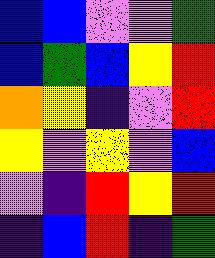[["blue", "blue", "violet", "violet", "green"], ["blue", "green", "blue", "yellow", "red"], ["orange", "yellow", "indigo", "violet", "red"], ["yellow", "violet", "yellow", "violet", "blue"], ["violet", "indigo", "red", "yellow", "red"], ["indigo", "blue", "red", "indigo", "green"]]